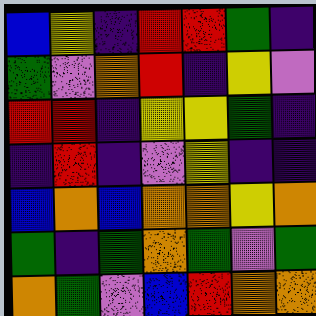[["blue", "yellow", "indigo", "red", "red", "green", "indigo"], ["green", "violet", "orange", "red", "indigo", "yellow", "violet"], ["red", "red", "indigo", "yellow", "yellow", "green", "indigo"], ["indigo", "red", "indigo", "violet", "yellow", "indigo", "indigo"], ["blue", "orange", "blue", "orange", "orange", "yellow", "orange"], ["green", "indigo", "green", "orange", "green", "violet", "green"], ["orange", "green", "violet", "blue", "red", "orange", "orange"]]